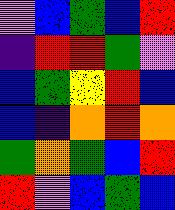[["violet", "blue", "green", "blue", "red"], ["indigo", "red", "red", "green", "violet"], ["blue", "green", "yellow", "red", "blue"], ["blue", "indigo", "orange", "red", "orange"], ["green", "orange", "green", "blue", "red"], ["red", "violet", "blue", "green", "blue"]]